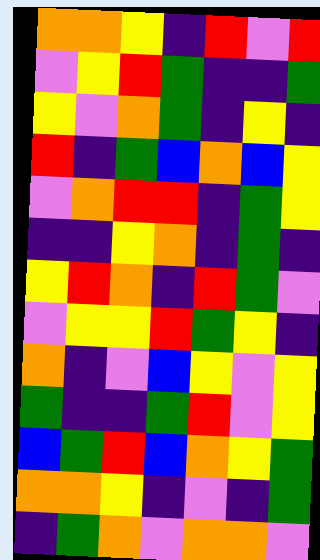[["orange", "orange", "yellow", "indigo", "red", "violet", "red"], ["violet", "yellow", "red", "green", "indigo", "indigo", "green"], ["yellow", "violet", "orange", "green", "indigo", "yellow", "indigo"], ["red", "indigo", "green", "blue", "orange", "blue", "yellow"], ["violet", "orange", "red", "red", "indigo", "green", "yellow"], ["indigo", "indigo", "yellow", "orange", "indigo", "green", "indigo"], ["yellow", "red", "orange", "indigo", "red", "green", "violet"], ["violet", "yellow", "yellow", "red", "green", "yellow", "indigo"], ["orange", "indigo", "violet", "blue", "yellow", "violet", "yellow"], ["green", "indigo", "indigo", "green", "red", "violet", "yellow"], ["blue", "green", "red", "blue", "orange", "yellow", "green"], ["orange", "orange", "yellow", "indigo", "violet", "indigo", "green"], ["indigo", "green", "orange", "violet", "orange", "orange", "violet"]]